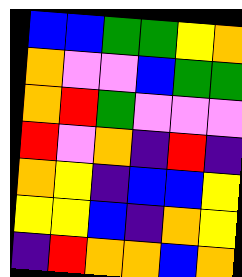[["blue", "blue", "green", "green", "yellow", "orange"], ["orange", "violet", "violet", "blue", "green", "green"], ["orange", "red", "green", "violet", "violet", "violet"], ["red", "violet", "orange", "indigo", "red", "indigo"], ["orange", "yellow", "indigo", "blue", "blue", "yellow"], ["yellow", "yellow", "blue", "indigo", "orange", "yellow"], ["indigo", "red", "orange", "orange", "blue", "orange"]]